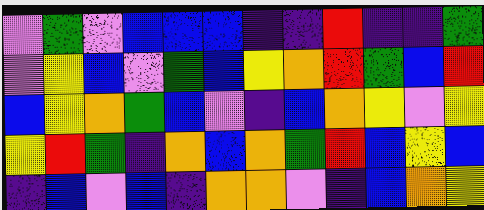[["violet", "green", "violet", "blue", "blue", "blue", "indigo", "indigo", "red", "indigo", "indigo", "green"], ["violet", "yellow", "blue", "violet", "green", "blue", "yellow", "orange", "red", "green", "blue", "red"], ["blue", "yellow", "orange", "green", "blue", "violet", "indigo", "blue", "orange", "yellow", "violet", "yellow"], ["yellow", "red", "green", "indigo", "orange", "blue", "orange", "green", "red", "blue", "yellow", "blue"], ["indigo", "blue", "violet", "blue", "indigo", "orange", "orange", "violet", "indigo", "blue", "orange", "yellow"]]